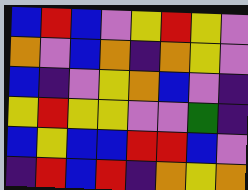[["blue", "red", "blue", "violet", "yellow", "red", "yellow", "violet"], ["orange", "violet", "blue", "orange", "indigo", "orange", "yellow", "violet"], ["blue", "indigo", "violet", "yellow", "orange", "blue", "violet", "indigo"], ["yellow", "red", "yellow", "yellow", "violet", "violet", "green", "indigo"], ["blue", "yellow", "blue", "blue", "red", "red", "blue", "violet"], ["indigo", "red", "blue", "red", "indigo", "orange", "yellow", "orange"]]